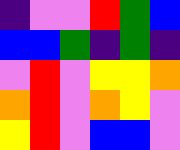[["indigo", "violet", "violet", "red", "green", "blue"], ["blue", "blue", "green", "indigo", "green", "indigo"], ["violet", "red", "violet", "yellow", "yellow", "orange"], ["orange", "red", "violet", "orange", "yellow", "violet"], ["yellow", "red", "violet", "blue", "blue", "violet"]]